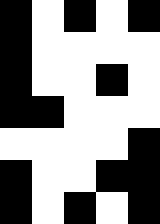[["black", "white", "black", "white", "black"], ["black", "white", "white", "white", "white"], ["black", "white", "white", "black", "white"], ["black", "black", "white", "white", "white"], ["white", "white", "white", "white", "black"], ["black", "white", "white", "black", "black"], ["black", "white", "black", "white", "black"]]